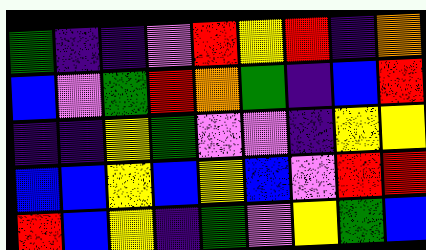[["green", "indigo", "indigo", "violet", "red", "yellow", "red", "indigo", "orange"], ["blue", "violet", "green", "red", "orange", "green", "indigo", "blue", "red"], ["indigo", "indigo", "yellow", "green", "violet", "violet", "indigo", "yellow", "yellow"], ["blue", "blue", "yellow", "blue", "yellow", "blue", "violet", "red", "red"], ["red", "blue", "yellow", "indigo", "green", "violet", "yellow", "green", "blue"]]